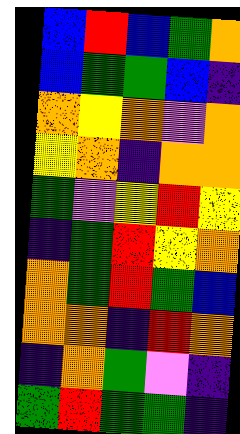[["blue", "red", "blue", "green", "orange"], ["blue", "green", "green", "blue", "indigo"], ["orange", "yellow", "orange", "violet", "orange"], ["yellow", "orange", "indigo", "orange", "orange"], ["green", "violet", "yellow", "red", "yellow"], ["indigo", "green", "red", "yellow", "orange"], ["orange", "green", "red", "green", "blue"], ["orange", "orange", "indigo", "red", "orange"], ["indigo", "orange", "green", "violet", "indigo"], ["green", "red", "green", "green", "indigo"]]